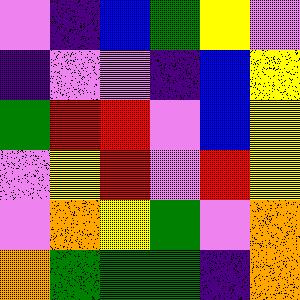[["violet", "indigo", "blue", "green", "yellow", "violet"], ["indigo", "violet", "violet", "indigo", "blue", "yellow"], ["green", "red", "red", "violet", "blue", "yellow"], ["violet", "yellow", "red", "violet", "red", "yellow"], ["violet", "orange", "yellow", "green", "violet", "orange"], ["orange", "green", "green", "green", "indigo", "orange"]]